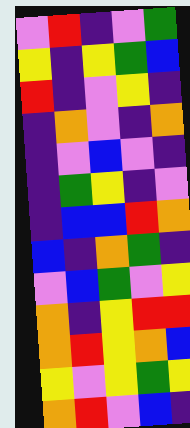[["violet", "red", "indigo", "violet", "green"], ["yellow", "indigo", "yellow", "green", "blue"], ["red", "indigo", "violet", "yellow", "indigo"], ["indigo", "orange", "violet", "indigo", "orange"], ["indigo", "violet", "blue", "violet", "indigo"], ["indigo", "green", "yellow", "indigo", "violet"], ["indigo", "blue", "blue", "red", "orange"], ["blue", "indigo", "orange", "green", "indigo"], ["violet", "blue", "green", "violet", "yellow"], ["orange", "indigo", "yellow", "red", "red"], ["orange", "red", "yellow", "orange", "blue"], ["yellow", "violet", "yellow", "green", "yellow"], ["orange", "red", "violet", "blue", "indigo"]]